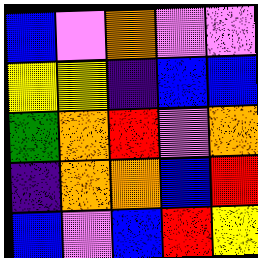[["blue", "violet", "orange", "violet", "violet"], ["yellow", "yellow", "indigo", "blue", "blue"], ["green", "orange", "red", "violet", "orange"], ["indigo", "orange", "orange", "blue", "red"], ["blue", "violet", "blue", "red", "yellow"]]